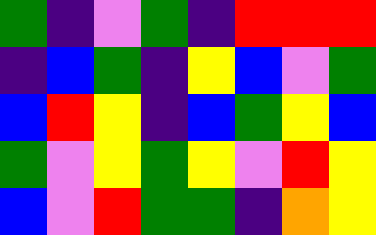[["green", "indigo", "violet", "green", "indigo", "red", "red", "red"], ["indigo", "blue", "green", "indigo", "yellow", "blue", "violet", "green"], ["blue", "red", "yellow", "indigo", "blue", "green", "yellow", "blue"], ["green", "violet", "yellow", "green", "yellow", "violet", "red", "yellow"], ["blue", "violet", "red", "green", "green", "indigo", "orange", "yellow"]]